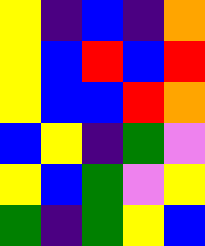[["yellow", "indigo", "blue", "indigo", "orange"], ["yellow", "blue", "red", "blue", "red"], ["yellow", "blue", "blue", "red", "orange"], ["blue", "yellow", "indigo", "green", "violet"], ["yellow", "blue", "green", "violet", "yellow"], ["green", "indigo", "green", "yellow", "blue"]]